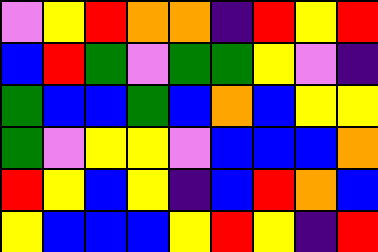[["violet", "yellow", "red", "orange", "orange", "indigo", "red", "yellow", "red"], ["blue", "red", "green", "violet", "green", "green", "yellow", "violet", "indigo"], ["green", "blue", "blue", "green", "blue", "orange", "blue", "yellow", "yellow"], ["green", "violet", "yellow", "yellow", "violet", "blue", "blue", "blue", "orange"], ["red", "yellow", "blue", "yellow", "indigo", "blue", "red", "orange", "blue"], ["yellow", "blue", "blue", "blue", "yellow", "red", "yellow", "indigo", "red"]]